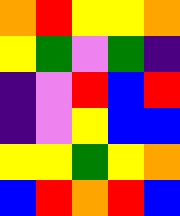[["orange", "red", "yellow", "yellow", "orange"], ["yellow", "green", "violet", "green", "indigo"], ["indigo", "violet", "red", "blue", "red"], ["indigo", "violet", "yellow", "blue", "blue"], ["yellow", "yellow", "green", "yellow", "orange"], ["blue", "red", "orange", "red", "blue"]]